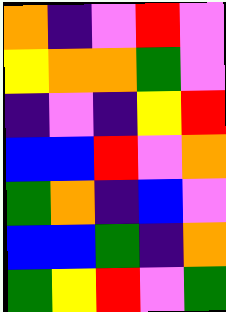[["orange", "indigo", "violet", "red", "violet"], ["yellow", "orange", "orange", "green", "violet"], ["indigo", "violet", "indigo", "yellow", "red"], ["blue", "blue", "red", "violet", "orange"], ["green", "orange", "indigo", "blue", "violet"], ["blue", "blue", "green", "indigo", "orange"], ["green", "yellow", "red", "violet", "green"]]